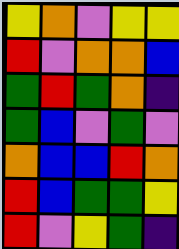[["yellow", "orange", "violet", "yellow", "yellow"], ["red", "violet", "orange", "orange", "blue"], ["green", "red", "green", "orange", "indigo"], ["green", "blue", "violet", "green", "violet"], ["orange", "blue", "blue", "red", "orange"], ["red", "blue", "green", "green", "yellow"], ["red", "violet", "yellow", "green", "indigo"]]